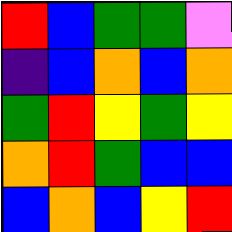[["red", "blue", "green", "green", "violet"], ["indigo", "blue", "orange", "blue", "orange"], ["green", "red", "yellow", "green", "yellow"], ["orange", "red", "green", "blue", "blue"], ["blue", "orange", "blue", "yellow", "red"]]